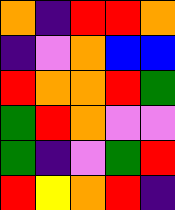[["orange", "indigo", "red", "red", "orange"], ["indigo", "violet", "orange", "blue", "blue"], ["red", "orange", "orange", "red", "green"], ["green", "red", "orange", "violet", "violet"], ["green", "indigo", "violet", "green", "red"], ["red", "yellow", "orange", "red", "indigo"]]